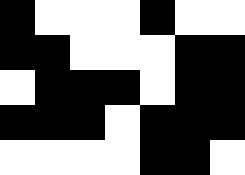[["black", "white", "white", "white", "black", "white", "white"], ["black", "black", "white", "white", "white", "black", "black"], ["white", "black", "black", "black", "white", "black", "black"], ["black", "black", "black", "white", "black", "black", "black"], ["white", "white", "white", "white", "black", "black", "white"]]